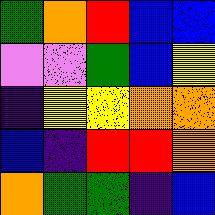[["green", "orange", "red", "blue", "blue"], ["violet", "violet", "green", "blue", "yellow"], ["indigo", "yellow", "yellow", "orange", "orange"], ["blue", "indigo", "red", "red", "orange"], ["orange", "green", "green", "indigo", "blue"]]